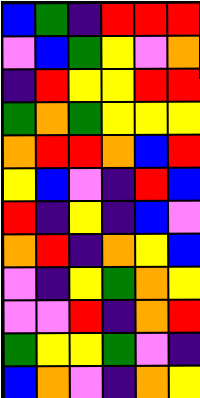[["blue", "green", "indigo", "red", "red", "red"], ["violet", "blue", "green", "yellow", "violet", "orange"], ["indigo", "red", "yellow", "yellow", "red", "red"], ["green", "orange", "green", "yellow", "yellow", "yellow"], ["orange", "red", "red", "orange", "blue", "red"], ["yellow", "blue", "violet", "indigo", "red", "blue"], ["red", "indigo", "yellow", "indigo", "blue", "violet"], ["orange", "red", "indigo", "orange", "yellow", "blue"], ["violet", "indigo", "yellow", "green", "orange", "yellow"], ["violet", "violet", "red", "indigo", "orange", "red"], ["green", "yellow", "yellow", "green", "violet", "indigo"], ["blue", "orange", "violet", "indigo", "orange", "yellow"]]